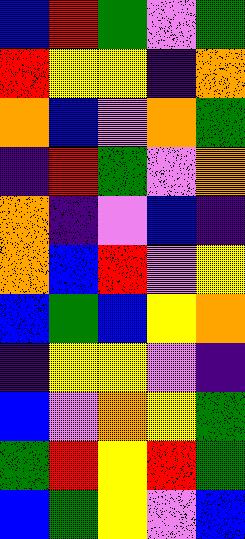[["blue", "red", "green", "violet", "green"], ["red", "yellow", "yellow", "indigo", "orange"], ["orange", "blue", "violet", "orange", "green"], ["indigo", "red", "green", "violet", "orange"], ["orange", "indigo", "violet", "blue", "indigo"], ["orange", "blue", "red", "violet", "yellow"], ["blue", "green", "blue", "yellow", "orange"], ["indigo", "yellow", "yellow", "violet", "indigo"], ["blue", "violet", "orange", "yellow", "green"], ["green", "red", "yellow", "red", "green"], ["blue", "green", "yellow", "violet", "blue"]]